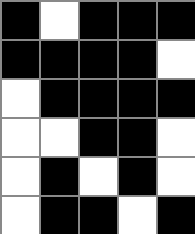[["black", "white", "black", "black", "black"], ["black", "black", "black", "black", "white"], ["white", "black", "black", "black", "black"], ["white", "white", "black", "black", "white"], ["white", "black", "white", "black", "white"], ["white", "black", "black", "white", "black"]]